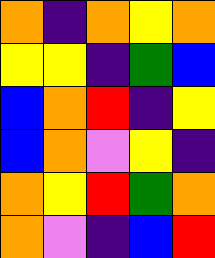[["orange", "indigo", "orange", "yellow", "orange"], ["yellow", "yellow", "indigo", "green", "blue"], ["blue", "orange", "red", "indigo", "yellow"], ["blue", "orange", "violet", "yellow", "indigo"], ["orange", "yellow", "red", "green", "orange"], ["orange", "violet", "indigo", "blue", "red"]]